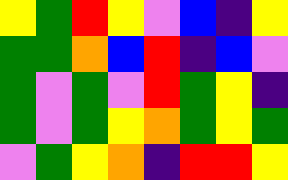[["yellow", "green", "red", "yellow", "violet", "blue", "indigo", "yellow"], ["green", "green", "orange", "blue", "red", "indigo", "blue", "violet"], ["green", "violet", "green", "violet", "red", "green", "yellow", "indigo"], ["green", "violet", "green", "yellow", "orange", "green", "yellow", "green"], ["violet", "green", "yellow", "orange", "indigo", "red", "red", "yellow"]]